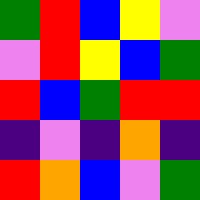[["green", "red", "blue", "yellow", "violet"], ["violet", "red", "yellow", "blue", "green"], ["red", "blue", "green", "red", "red"], ["indigo", "violet", "indigo", "orange", "indigo"], ["red", "orange", "blue", "violet", "green"]]